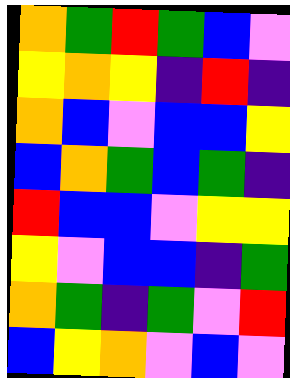[["orange", "green", "red", "green", "blue", "violet"], ["yellow", "orange", "yellow", "indigo", "red", "indigo"], ["orange", "blue", "violet", "blue", "blue", "yellow"], ["blue", "orange", "green", "blue", "green", "indigo"], ["red", "blue", "blue", "violet", "yellow", "yellow"], ["yellow", "violet", "blue", "blue", "indigo", "green"], ["orange", "green", "indigo", "green", "violet", "red"], ["blue", "yellow", "orange", "violet", "blue", "violet"]]